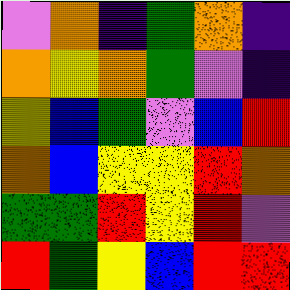[["violet", "orange", "indigo", "green", "orange", "indigo"], ["orange", "yellow", "orange", "green", "violet", "indigo"], ["yellow", "blue", "green", "violet", "blue", "red"], ["orange", "blue", "yellow", "yellow", "red", "orange"], ["green", "green", "red", "yellow", "red", "violet"], ["red", "green", "yellow", "blue", "red", "red"]]